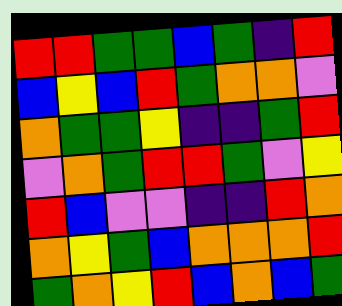[["red", "red", "green", "green", "blue", "green", "indigo", "red"], ["blue", "yellow", "blue", "red", "green", "orange", "orange", "violet"], ["orange", "green", "green", "yellow", "indigo", "indigo", "green", "red"], ["violet", "orange", "green", "red", "red", "green", "violet", "yellow"], ["red", "blue", "violet", "violet", "indigo", "indigo", "red", "orange"], ["orange", "yellow", "green", "blue", "orange", "orange", "orange", "red"], ["green", "orange", "yellow", "red", "blue", "orange", "blue", "green"]]